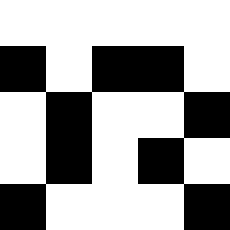[["white", "white", "white", "white", "white"], ["black", "white", "black", "black", "white"], ["white", "black", "white", "white", "black"], ["white", "black", "white", "black", "white"], ["black", "white", "white", "white", "black"]]